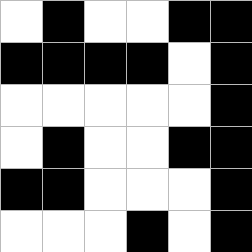[["white", "black", "white", "white", "black", "black"], ["black", "black", "black", "black", "white", "black"], ["white", "white", "white", "white", "white", "black"], ["white", "black", "white", "white", "black", "black"], ["black", "black", "white", "white", "white", "black"], ["white", "white", "white", "black", "white", "black"]]